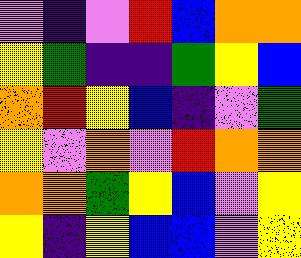[["violet", "indigo", "violet", "red", "blue", "orange", "orange"], ["yellow", "green", "indigo", "indigo", "green", "yellow", "blue"], ["orange", "red", "yellow", "blue", "indigo", "violet", "green"], ["yellow", "violet", "orange", "violet", "red", "orange", "orange"], ["orange", "orange", "green", "yellow", "blue", "violet", "yellow"], ["yellow", "indigo", "yellow", "blue", "blue", "violet", "yellow"]]